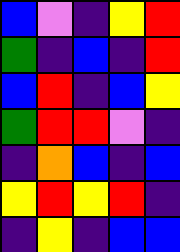[["blue", "violet", "indigo", "yellow", "red"], ["green", "indigo", "blue", "indigo", "red"], ["blue", "red", "indigo", "blue", "yellow"], ["green", "red", "red", "violet", "indigo"], ["indigo", "orange", "blue", "indigo", "blue"], ["yellow", "red", "yellow", "red", "indigo"], ["indigo", "yellow", "indigo", "blue", "blue"]]